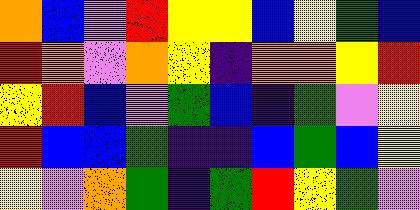[["orange", "blue", "violet", "red", "yellow", "yellow", "blue", "yellow", "green", "blue"], ["red", "orange", "violet", "orange", "yellow", "indigo", "orange", "orange", "yellow", "red"], ["yellow", "red", "blue", "violet", "green", "blue", "indigo", "green", "violet", "yellow"], ["red", "blue", "blue", "green", "indigo", "indigo", "blue", "green", "blue", "yellow"], ["yellow", "violet", "orange", "green", "indigo", "green", "red", "yellow", "green", "violet"]]